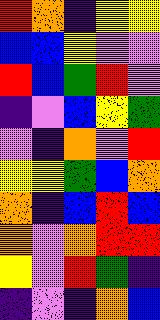[["red", "orange", "indigo", "yellow", "yellow"], ["blue", "blue", "yellow", "violet", "violet"], ["red", "blue", "green", "red", "violet"], ["indigo", "violet", "blue", "yellow", "green"], ["violet", "indigo", "orange", "violet", "red"], ["yellow", "yellow", "green", "blue", "orange"], ["orange", "indigo", "blue", "red", "blue"], ["orange", "violet", "orange", "red", "red"], ["yellow", "violet", "red", "green", "indigo"], ["indigo", "violet", "indigo", "orange", "blue"]]